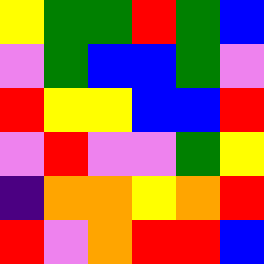[["yellow", "green", "green", "red", "green", "blue"], ["violet", "green", "blue", "blue", "green", "violet"], ["red", "yellow", "yellow", "blue", "blue", "red"], ["violet", "red", "violet", "violet", "green", "yellow"], ["indigo", "orange", "orange", "yellow", "orange", "red"], ["red", "violet", "orange", "red", "red", "blue"]]